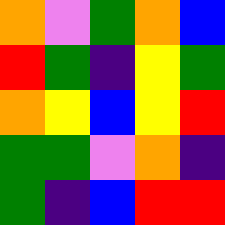[["orange", "violet", "green", "orange", "blue"], ["red", "green", "indigo", "yellow", "green"], ["orange", "yellow", "blue", "yellow", "red"], ["green", "green", "violet", "orange", "indigo"], ["green", "indigo", "blue", "red", "red"]]